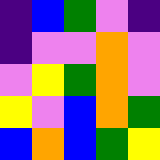[["indigo", "blue", "green", "violet", "indigo"], ["indigo", "violet", "violet", "orange", "violet"], ["violet", "yellow", "green", "orange", "violet"], ["yellow", "violet", "blue", "orange", "green"], ["blue", "orange", "blue", "green", "yellow"]]